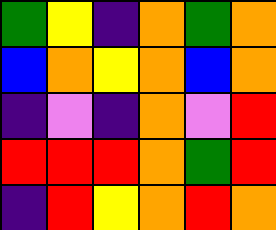[["green", "yellow", "indigo", "orange", "green", "orange"], ["blue", "orange", "yellow", "orange", "blue", "orange"], ["indigo", "violet", "indigo", "orange", "violet", "red"], ["red", "red", "red", "orange", "green", "red"], ["indigo", "red", "yellow", "orange", "red", "orange"]]